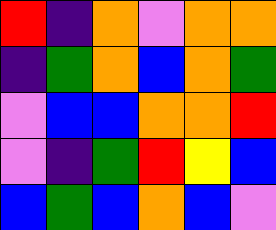[["red", "indigo", "orange", "violet", "orange", "orange"], ["indigo", "green", "orange", "blue", "orange", "green"], ["violet", "blue", "blue", "orange", "orange", "red"], ["violet", "indigo", "green", "red", "yellow", "blue"], ["blue", "green", "blue", "orange", "blue", "violet"]]